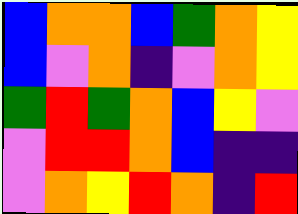[["blue", "orange", "orange", "blue", "green", "orange", "yellow"], ["blue", "violet", "orange", "indigo", "violet", "orange", "yellow"], ["green", "red", "green", "orange", "blue", "yellow", "violet"], ["violet", "red", "red", "orange", "blue", "indigo", "indigo"], ["violet", "orange", "yellow", "red", "orange", "indigo", "red"]]